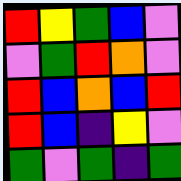[["red", "yellow", "green", "blue", "violet"], ["violet", "green", "red", "orange", "violet"], ["red", "blue", "orange", "blue", "red"], ["red", "blue", "indigo", "yellow", "violet"], ["green", "violet", "green", "indigo", "green"]]